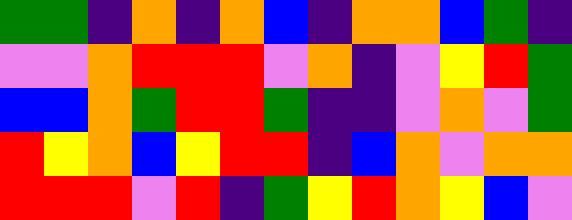[["green", "green", "indigo", "orange", "indigo", "orange", "blue", "indigo", "orange", "orange", "blue", "green", "indigo"], ["violet", "violet", "orange", "red", "red", "red", "violet", "orange", "indigo", "violet", "yellow", "red", "green"], ["blue", "blue", "orange", "green", "red", "red", "green", "indigo", "indigo", "violet", "orange", "violet", "green"], ["red", "yellow", "orange", "blue", "yellow", "red", "red", "indigo", "blue", "orange", "violet", "orange", "orange"], ["red", "red", "red", "violet", "red", "indigo", "green", "yellow", "red", "orange", "yellow", "blue", "violet"]]